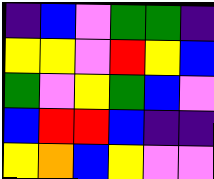[["indigo", "blue", "violet", "green", "green", "indigo"], ["yellow", "yellow", "violet", "red", "yellow", "blue"], ["green", "violet", "yellow", "green", "blue", "violet"], ["blue", "red", "red", "blue", "indigo", "indigo"], ["yellow", "orange", "blue", "yellow", "violet", "violet"]]